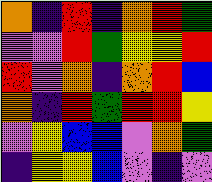[["orange", "indigo", "red", "indigo", "orange", "red", "green"], ["violet", "violet", "red", "green", "yellow", "yellow", "red"], ["red", "violet", "orange", "indigo", "orange", "red", "blue"], ["orange", "indigo", "red", "green", "red", "red", "yellow"], ["violet", "yellow", "blue", "blue", "violet", "orange", "green"], ["indigo", "yellow", "yellow", "blue", "violet", "indigo", "violet"]]